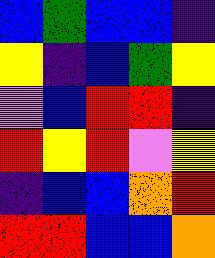[["blue", "green", "blue", "blue", "indigo"], ["yellow", "indigo", "blue", "green", "yellow"], ["violet", "blue", "red", "red", "indigo"], ["red", "yellow", "red", "violet", "yellow"], ["indigo", "blue", "blue", "orange", "red"], ["red", "red", "blue", "blue", "orange"]]